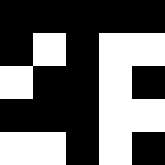[["black", "black", "black", "black", "black"], ["black", "white", "black", "white", "white"], ["white", "black", "black", "white", "black"], ["black", "black", "black", "white", "white"], ["white", "white", "black", "white", "black"]]